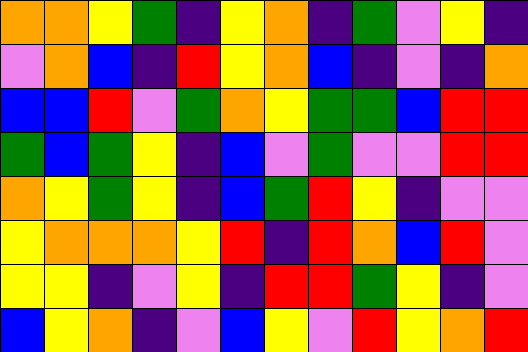[["orange", "orange", "yellow", "green", "indigo", "yellow", "orange", "indigo", "green", "violet", "yellow", "indigo"], ["violet", "orange", "blue", "indigo", "red", "yellow", "orange", "blue", "indigo", "violet", "indigo", "orange"], ["blue", "blue", "red", "violet", "green", "orange", "yellow", "green", "green", "blue", "red", "red"], ["green", "blue", "green", "yellow", "indigo", "blue", "violet", "green", "violet", "violet", "red", "red"], ["orange", "yellow", "green", "yellow", "indigo", "blue", "green", "red", "yellow", "indigo", "violet", "violet"], ["yellow", "orange", "orange", "orange", "yellow", "red", "indigo", "red", "orange", "blue", "red", "violet"], ["yellow", "yellow", "indigo", "violet", "yellow", "indigo", "red", "red", "green", "yellow", "indigo", "violet"], ["blue", "yellow", "orange", "indigo", "violet", "blue", "yellow", "violet", "red", "yellow", "orange", "red"]]